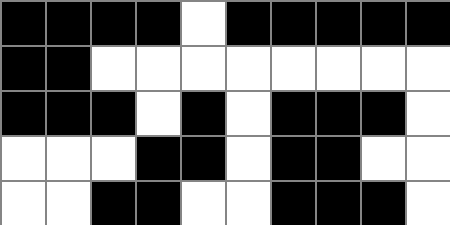[["black", "black", "black", "black", "white", "black", "black", "black", "black", "black"], ["black", "black", "white", "white", "white", "white", "white", "white", "white", "white"], ["black", "black", "black", "white", "black", "white", "black", "black", "black", "white"], ["white", "white", "white", "black", "black", "white", "black", "black", "white", "white"], ["white", "white", "black", "black", "white", "white", "black", "black", "black", "white"]]